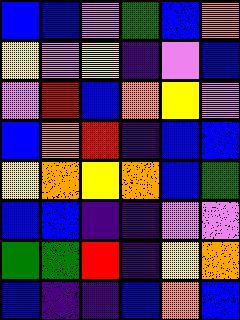[["blue", "blue", "violet", "green", "blue", "orange"], ["yellow", "violet", "yellow", "indigo", "violet", "blue"], ["violet", "red", "blue", "orange", "yellow", "violet"], ["blue", "orange", "red", "indigo", "blue", "blue"], ["yellow", "orange", "yellow", "orange", "blue", "green"], ["blue", "blue", "indigo", "indigo", "violet", "violet"], ["green", "green", "red", "indigo", "yellow", "orange"], ["blue", "indigo", "indigo", "blue", "orange", "blue"]]